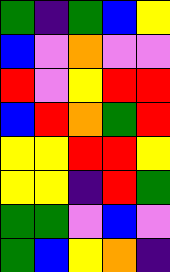[["green", "indigo", "green", "blue", "yellow"], ["blue", "violet", "orange", "violet", "violet"], ["red", "violet", "yellow", "red", "red"], ["blue", "red", "orange", "green", "red"], ["yellow", "yellow", "red", "red", "yellow"], ["yellow", "yellow", "indigo", "red", "green"], ["green", "green", "violet", "blue", "violet"], ["green", "blue", "yellow", "orange", "indigo"]]